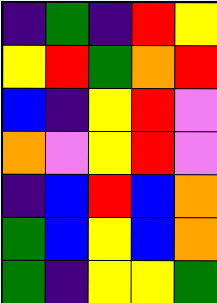[["indigo", "green", "indigo", "red", "yellow"], ["yellow", "red", "green", "orange", "red"], ["blue", "indigo", "yellow", "red", "violet"], ["orange", "violet", "yellow", "red", "violet"], ["indigo", "blue", "red", "blue", "orange"], ["green", "blue", "yellow", "blue", "orange"], ["green", "indigo", "yellow", "yellow", "green"]]